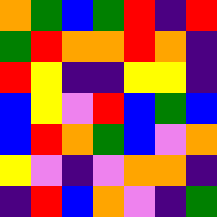[["orange", "green", "blue", "green", "red", "indigo", "red"], ["green", "red", "orange", "orange", "red", "orange", "indigo"], ["red", "yellow", "indigo", "indigo", "yellow", "yellow", "indigo"], ["blue", "yellow", "violet", "red", "blue", "green", "blue"], ["blue", "red", "orange", "green", "blue", "violet", "orange"], ["yellow", "violet", "indigo", "violet", "orange", "orange", "indigo"], ["indigo", "red", "blue", "orange", "violet", "indigo", "green"]]